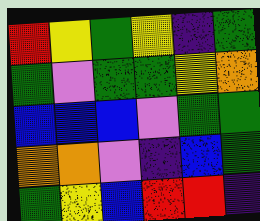[["red", "yellow", "green", "yellow", "indigo", "green"], ["green", "violet", "green", "green", "yellow", "orange"], ["blue", "blue", "blue", "violet", "green", "green"], ["orange", "orange", "violet", "indigo", "blue", "green"], ["green", "yellow", "blue", "red", "red", "indigo"]]